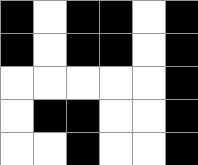[["black", "white", "black", "black", "white", "black"], ["black", "white", "black", "black", "white", "black"], ["white", "white", "white", "white", "white", "black"], ["white", "black", "black", "white", "white", "black"], ["white", "white", "black", "white", "white", "black"]]